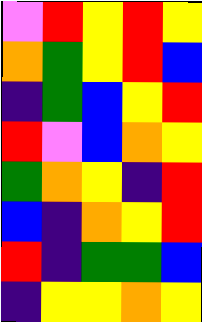[["violet", "red", "yellow", "red", "yellow"], ["orange", "green", "yellow", "red", "blue"], ["indigo", "green", "blue", "yellow", "red"], ["red", "violet", "blue", "orange", "yellow"], ["green", "orange", "yellow", "indigo", "red"], ["blue", "indigo", "orange", "yellow", "red"], ["red", "indigo", "green", "green", "blue"], ["indigo", "yellow", "yellow", "orange", "yellow"]]